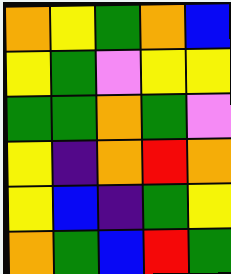[["orange", "yellow", "green", "orange", "blue"], ["yellow", "green", "violet", "yellow", "yellow"], ["green", "green", "orange", "green", "violet"], ["yellow", "indigo", "orange", "red", "orange"], ["yellow", "blue", "indigo", "green", "yellow"], ["orange", "green", "blue", "red", "green"]]